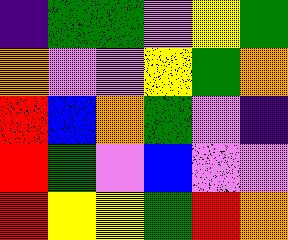[["indigo", "green", "green", "violet", "yellow", "green"], ["orange", "violet", "violet", "yellow", "green", "orange"], ["red", "blue", "orange", "green", "violet", "indigo"], ["red", "green", "violet", "blue", "violet", "violet"], ["red", "yellow", "yellow", "green", "red", "orange"]]